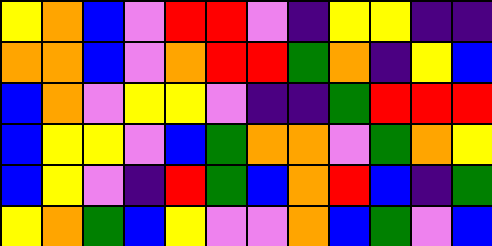[["yellow", "orange", "blue", "violet", "red", "red", "violet", "indigo", "yellow", "yellow", "indigo", "indigo"], ["orange", "orange", "blue", "violet", "orange", "red", "red", "green", "orange", "indigo", "yellow", "blue"], ["blue", "orange", "violet", "yellow", "yellow", "violet", "indigo", "indigo", "green", "red", "red", "red"], ["blue", "yellow", "yellow", "violet", "blue", "green", "orange", "orange", "violet", "green", "orange", "yellow"], ["blue", "yellow", "violet", "indigo", "red", "green", "blue", "orange", "red", "blue", "indigo", "green"], ["yellow", "orange", "green", "blue", "yellow", "violet", "violet", "orange", "blue", "green", "violet", "blue"]]